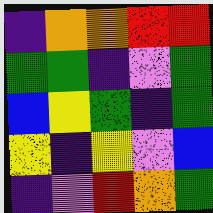[["indigo", "orange", "orange", "red", "red"], ["green", "green", "indigo", "violet", "green"], ["blue", "yellow", "green", "indigo", "green"], ["yellow", "indigo", "yellow", "violet", "blue"], ["indigo", "violet", "red", "orange", "green"]]